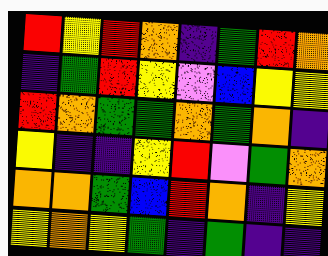[["red", "yellow", "red", "orange", "indigo", "green", "red", "orange"], ["indigo", "green", "red", "yellow", "violet", "blue", "yellow", "yellow"], ["red", "orange", "green", "green", "orange", "green", "orange", "indigo"], ["yellow", "indigo", "indigo", "yellow", "red", "violet", "green", "orange"], ["orange", "orange", "green", "blue", "red", "orange", "indigo", "yellow"], ["yellow", "orange", "yellow", "green", "indigo", "green", "indigo", "indigo"]]